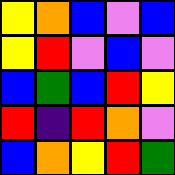[["yellow", "orange", "blue", "violet", "blue"], ["yellow", "red", "violet", "blue", "violet"], ["blue", "green", "blue", "red", "yellow"], ["red", "indigo", "red", "orange", "violet"], ["blue", "orange", "yellow", "red", "green"]]